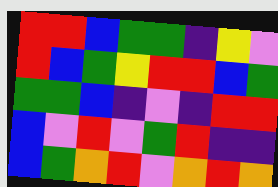[["red", "red", "blue", "green", "green", "indigo", "yellow", "violet"], ["red", "blue", "green", "yellow", "red", "red", "blue", "green"], ["green", "green", "blue", "indigo", "violet", "indigo", "red", "red"], ["blue", "violet", "red", "violet", "green", "red", "indigo", "indigo"], ["blue", "green", "orange", "red", "violet", "orange", "red", "orange"]]